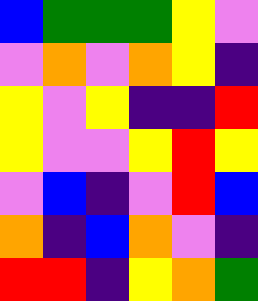[["blue", "green", "green", "green", "yellow", "violet"], ["violet", "orange", "violet", "orange", "yellow", "indigo"], ["yellow", "violet", "yellow", "indigo", "indigo", "red"], ["yellow", "violet", "violet", "yellow", "red", "yellow"], ["violet", "blue", "indigo", "violet", "red", "blue"], ["orange", "indigo", "blue", "orange", "violet", "indigo"], ["red", "red", "indigo", "yellow", "orange", "green"]]